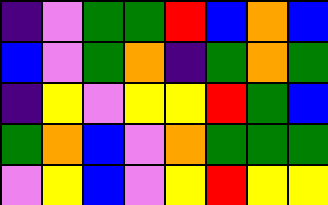[["indigo", "violet", "green", "green", "red", "blue", "orange", "blue"], ["blue", "violet", "green", "orange", "indigo", "green", "orange", "green"], ["indigo", "yellow", "violet", "yellow", "yellow", "red", "green", "blue"], ["green", "orange", "blue", "violet", "orange", "green", "green", "green"], ["violet", "yellow", "blue", "violet", "yellow", "red", "yellow", "yellow"]]